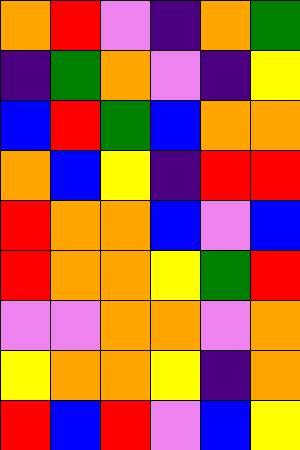[["orange", "red", "violet", "indigo", "orange", "green"], ["indigo", "green", "orange", "violet", "indigo", "yellow"], ["blue", "red", "green", "blue", "orange", "orange"], ["orange", "blue", "yellow", "indigo", "red", "red"], ["red", "orange", "orange", "blue", "violet", "blue"], ["red", "orange", "orange", "yellow", "green", "red"], ["violet", "violet", "orange", "orange", "violet", "orange"], ["yellow", "orange", "orange", "yellow", "indigo", "orange"], ["red", "blue", "red", "violet", "blue", "yellow"]]